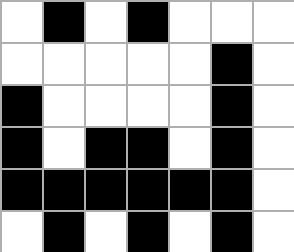[["white", "black", "white", "black", "white", "white", "white"], ["white", "white", "white", "white", "white", "black", "white"], ["black", "white", "white", "white", "white", "black", "white"], ["black", "white", "black", "black", "white", "black", "white"], ["black", "black", "black", "black", "black", "black", "white"], ["white", "black", "white", "black", "white", "black", "white"]]